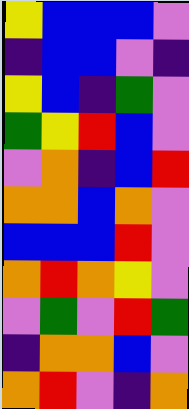[["yellow", "blue", "blue", "blue", "violet"], ["indigo", "blue", "blue", "violet", "indigo"], ["yellow", "blue", "indigo", "green", "violet"], ["green", "yellow", "red", "blue", "violet"], ["violet", "orange", "indigo", "blue", "red"], ["orange", "orange", "blue", "orange", "violet"], ["blue", "blue", "blue", "red", "violet"], ["orange", "red", "orange", "yellow", "violet"], ["violet", "green", "violet", "red", "green"], ["indigo", "orange", "orange", "blue", "violet"], ["orange", "red", "violet", "indigo", "orange"]]